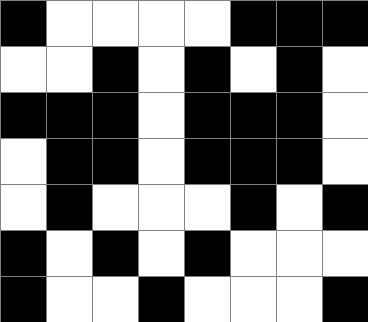[["black", "white", "white", "white", "white", "black", "black", "black"], ["white", "white", "black", "white", "black", "white", "black", "white"], ["black", "black", "black", "white", "black", "black", "black", "white"], ["white", "black", "black", "white", "black", "black", "black", "white"], ["white", "black", "white", "white", "white", "black", "white", "black"], ["black", "white", "black", "white", "black", "white", "white", "white"], ["black", "white", "white", "black", "white", "white", "white", "black"]]